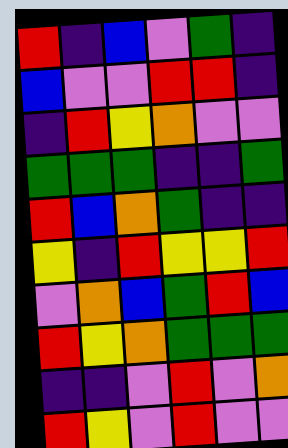[["red", "indigo", "blue", "violet", "green", "indigo"], ["blue", "violet", "violet", "red", "red", "indigo"], ["indigo", "red", "yellow", "orange", "violet", "violet"], ["green", "green", "green", "indigo", "indigo", "green"], ["red", "blue", "orange", "green", "indigo", "indigo"], ["yellow", "indigo", "red", "yellow", "yellow", "red"], ["violet", "orange", "blue", "green", "red", "blue"], ["red", "yellow", "orange", "green", "green", "green"], ["indigo", "indigo", "violet", "red", "violet", "orange"], ["red", "yellow", "violet", "red", "violet", "violet"]]